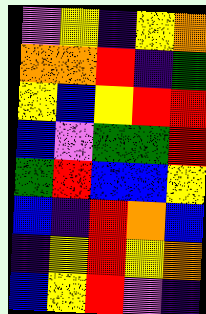[["violet", "yellow", "indigo", "yellow", "orange"], ["orange", "orange", "red", "indigo", "green"], ["yellow", "blue", "yellow", "red", "red"], ["blue", "violet", "green", "green", "red"], ["green", "red", "blue", "blue", "yellow"], ["blue", "indigo", "red", "orange", "blue"], ["indigo", "yellow", "red", "yellow", "orange"], ["blue", "yellow", "red", "violet", "indigo"]]